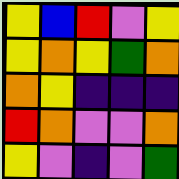[["yellow", "blue", "red", "violet", "yellow"], ["yellow", "orange", "yellow", "green", "orange"], ["orange", "yellow", "indigo", "indigo", "indigo"], ["red", "orange", "violet", "violet", "orange"], ["yellow", "violet", "indigo", "violet", "green"]]